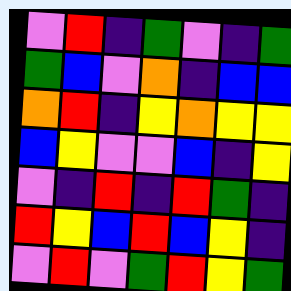[["violet", "red", "indigo", "green", "violet", "indigo", "green"], ["green", "blue", "violet", "orange", "indigo", "blue", "blue"], ["orange", "red", "indigo", "yellow", "orange", "yellow", "yellow"], ["blue", "yellow", "violet", "violet", "blue", "indigo", "yellow"], ["violet", "indigo", "red", "indigo", "red", "green", "indigo"], ["red", "yellow", "blue", "red", "blue", "yellow", "indigo"], ["violet", "red", "violet", "green", "red", "yellow", "green"]]